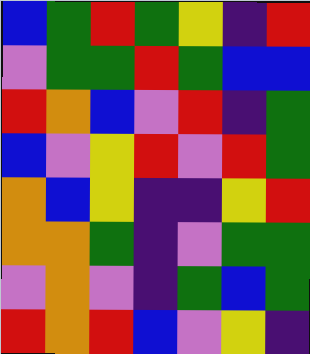[["blue", "green", "red", "green", "yellow", "indigo", "red"], ["violet", "green", "green", "red", "green", "blue", "blue"], ["red", "orange", "blue", "violet", "red", "indigo", "green"], ["blue", "violet", "yellow", "red", "violet", "red", "green"], ["orange", "blue", "yellow", "indigo", "indigo", "yellow", "red"], ["orange", "orange", "green", "indigo", "violet", "green", "green"], ["violet", "orange", "violet", "indigo", "green", "blue", "green"], ["red", "orange", "red", "blue", "violet", "yellow", "indigo"]]